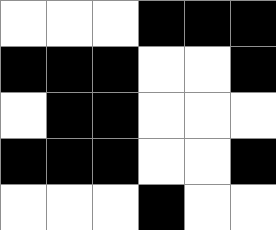[["white", "white", "white", "black", "black", "black"], ["black", "black", "black", "white", "white", "black"], ["white", "black", "black", "white", "white", "white"], ["black", "black", "black", "white", "white", "black"], ["white", "white", "white", "black", "white", "white"]]